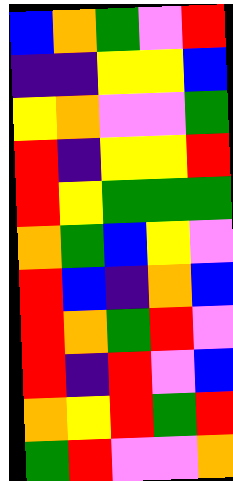[["blue", "orange", "green", "violet", "red"], ["indigo", "indigo", "yellow", "yellow", "blue"], ["yellow", "orange", "violet", "violet", "green"], ["red", "indigo", "yellow", "yellow", "red"], ["red", "yellow", "green", "green", "green"], ["orange", "green", "blue", "yellow", "violet"], ["red", "blue", "indigo", "orange", "blue"], ["red", "orange", "green", "red", "violet"], ["red", "indigo", "red", "violet", "blue"], ["orange", "yellow", "red", "green", "red"], ["green", "red", "violet", "violet", "orange"]]